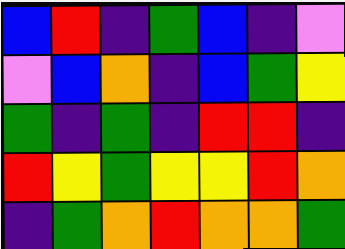[["blue", "red", "indigo", "green", "blue", "indigo", "violet"], ["violet", "blue", "orange", "indigo", "blue", "green", "yellow"], ["green", "indigo", "green", "indigo", "red", "red", "indigo"], ["red", "yellow", "green", "yellow", "yellow", "red", "orange"], ["indigo", "green", "orange", "red", "orange", "orange", "green"]]